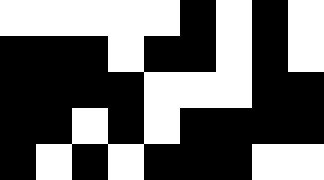[["white", "white", "white", "white", "white", "black", "white", "black", "white"], ["black", "black", "black", "white", "black", "black", "white", "black", "white"], ["black", "black", "black", "black", "white", "white", "white", "black", "black"], ["black", "black", "white", "black", "white", "black", "black", "black", "black"], ["black", "white", "black", "white", "black", "black", "black", "white", "white"]]